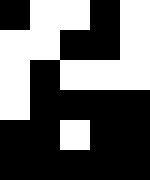[["black", "white", "white", "black", "white"], ["white", "white", "black", "black", "white"], ["white", "black", "white", "white", "white"], ["white", "black", "black", "black", "black"], ["black", "black", "white", "black", "black"], ["black", "black", "black", "black", "black"]]